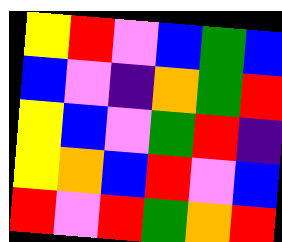[["yellow", "red", "violet", "blue", "green", "blue"], ["blue", "violet", "indigo", "orange", "green", "red"], ["yellow", "blue", "violet", "green", "red", "indigo"], ["yellow", "orange", "blue", "red", "violet", "blue"], ["red", "violet", "red", "green", "orange", "red"]]